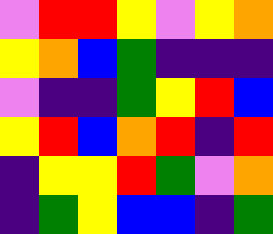[["violet", "red", "red", "yellow", "violet", "yellow", "orange"], ["yellow", "orange", "blue", "green", "indigo", "indigo", "indigo"], ["violet", "indigo", "indigo", "green", "yellow", "red", "blue"], ["yellow", "red", "blue", "orange", "red", "indigo", "red"], ["indigo", "yellow", "yellow", "red", "green", "violet", "orange"], ["indigo", "green", "yellow", "blue", "blue", "indigo", "green"]]